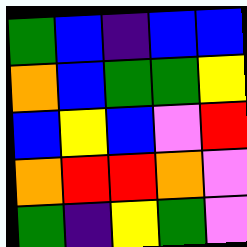[["green", "blue", "indigo", "blue", "blue"], ["orange", "blue", "green", "green", "yellow"], ["blue", "yellow", "blue", "violet", "red"], ["orange", "red", "red", "orange", "violet"], ["green", "indigo", "yellow", "green", "violet"]]